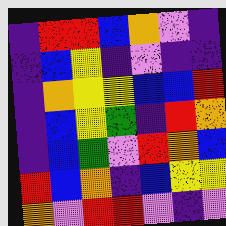[["indigo", "red", "red", "blue", "orange", "violet", "indigo"], ["indigo", "blue", "yellow", "indigo", "violet", "indigo", "indigo"], ["indigo", "orange", "yellow", "yellow", "blue", "blue", "red"], ["indigo", "blue", "yellow", "green", "indigo", "red", "orange"], ["indigo", "blue", "green", "violet", "red", "orange", "blue"], ["red", "blue", "orange", "indigo", "blue", "yellow", "yellow"], ["orange", "violet", "red", "red", "violet", "indigo", "violet"]]